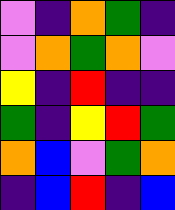[["violet", "indigo", "orange", "green", "indigo"], ["violet", "orange", "green", "orange", "violet"], ["yellow", "indigo", "red", "indigo", "indigo"], ["green", "indigo", "yellow", "red", "green"], ["orange", "blue", "violet", "green", "orange"], ["indigo", "blue", "red", "indigo", "blue"]]